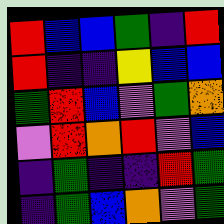[["red", "blue", "blue", "green", "indigo", "red"], ["red", "indigo", "indigo", "yellow", "blue", "blue"], ["green", "red", "blue", "violet", "green", "orange"], ["violet", "red", "orange", "red", "violet", "blue"], ["indigo", "green", "indigo", "indigo", "red", "green"], ["indigo", "green", "blue", "orange", "violet", "green"]]